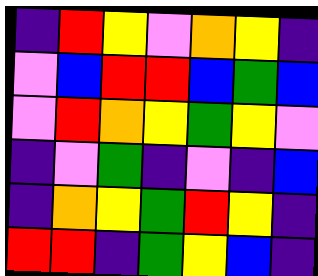[["indigo", "red", "yellow", "violet", "orange", "yellow", "indigo"], ["violet", "blue", "red", "red", "blue", "green", "blue"], ["violet", "red", "orange", "yellow", "green", "yellow", "violet"], ["indigo", "violet", "green", "indigo", "violet", "indigo", "blue"], ["indigo", "orange", "yellow", "green", "red", "yellow", "indigo"], ["red", "red", "indigo", "green", "yellow", "blue", "indigo"]]